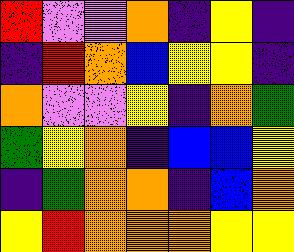[["red", "violet", "violet", "orange", "indigo", "yellow", "indigo"], ["indigo", "red", "orange", "blue", "yellow", "yellow", "indigo"], ["orange", "violet", "violet", "yellow", "indigo", "orange", "green"], ["green", "yellow", "orange", "indigo", "blue", "blue", "yellow"], ["indigo", "green", "orange", "orange", "indigo", "blue", "orange"], ["yellow", "red", "orange", "orange", "orange", "yellow", "yellow"]]